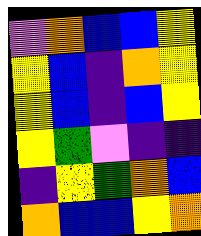[["violet", "orange", "blue", "blue", "yellow"], ["yellow", "blue", "indigo", "orange", "yellow"], ["yellow", "blue", "indigo", "blue", "yellow"], ["yellow", "green", "violet", "indigo", "indigo"], ["indigo", "yellow", "green", "orange", "blue"], ["orange", "blue", "blue", "yellow", "orange"]]